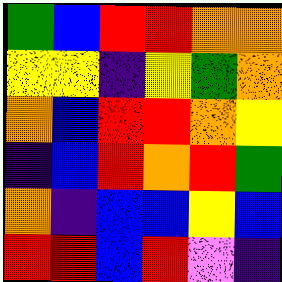[["green", "blue", "red", "red", "orange", "orange"], ["yellow", "yellow", "indigo", "yellow", "green", "orange"], ["orange", "blue", "red", "red", "orange", "yellow"], ["indigo", "blue", "red", "orange", "red", "green"], ["orange", "indigo", "blue", "blue", "yellow", "blue"], ["red", "red", "blue", "red", "violet", "indigo"]]